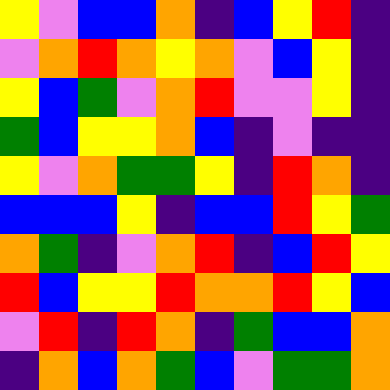[["yellow", "violet", "blue", "blue", "orange", "indigo", "blue", "yellow", "red", "indigo"], ["violet", "orange", "red", "orange", "yellow", "orange", "violet", "blue", "yellow", "indigo"], ["yellow", "blue", "green", "violet", "orange", "red", "violet", "violet", "yellow", "indigo"], ["green", "blue", "yellow", "yellow", "orange", "blue", "indigo", "violet", "indigo", "indigo"], ["yellow", "violet", "orange", "green", "green", "yellow", "indigo", "red", "orange", "indigo"], ["blue", "blue", "blue", "yellow", "indigo", "blue", "blue", "red", "yellow", "green"], ["orange", "green", "indigo", "violet", "orange", "red", "indigo", "blue", "red", "yellow"], ["red", "blue", "yellow", "yellow", "red", "orange", "orange", "red", "yellow", "blue"], ["violet", "red", "indigo", "red", "orange", "indigo", "green", "blue", "blue", "orange"], ["indigo", "orange", "blue", "orange", "green", "blue", "violet", "green", "green", "orange"]]